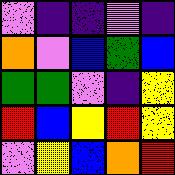[["violet", "indigo", "indigo", "violet", "indigo"], ["orange", "violet", "blue", "green", "blue"], ["green", "green", "violet", "indigo", "yellow"], ["red", "blue", "yellow", "red", "yellow"], ["violet", "yellow", "blue", "orange", "red"]]